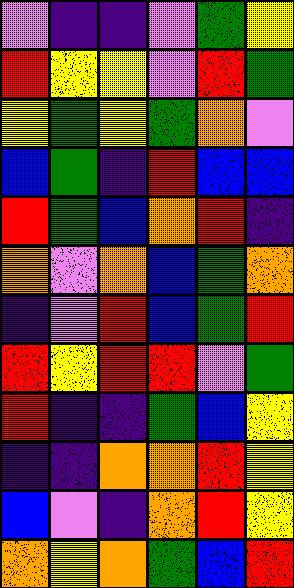[["violet", "indigo", "indigo", "violet", "green", "yellow"], ["red", "yellow", "yellow", "violet", "red", "green"], ["yellow", "green", "yellow", "green", "orange", "violet"], ["blue", "green", "indigo", "red", "blue", "blue"], ["red", "green", "blue", "orange", "red", "indigo"], ["orange", "violet", "orange", "blue", "green", "orange"], ["indigo", "violet", "red", "blue", "green", "red"], ["red", "yellow", "red", "red", "violet", "green"], ["red", "indigo", "indigo", "green", "blue", "yellow"], ["indigo", "indigo", "orange", "orange", "red", "yellow"], ["blue", "violet", "indigo", "orange", "red", "yellow"], ["orange", "yellow", "orange", "green", "blue", "red"]]